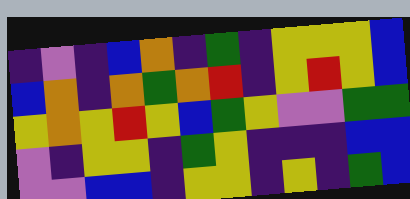[["indigo", "violet", "indigo", "blue", "orange", "indigo", "green", "indigo", "yellow", "yellow", "yellow", "blue"], ["blue", "orange", "indigo", "orange", "green", "orange", "red", "indigo", "yellow", "red", "yellow", "blue"], ["yellow", "orange", "yellow", "red", "yellow", "blue", "green", "yellow", "violet", "violet", "green", "green"], ["violet", "indigo", "yellow", "yellow", "indigo", "green", "yellow", "indigo", "indigo", "indigo", "blue", "blue"], ["violet", "violet", "blue", "blue", "indigo", "yellow", "yellow", "indigo", "yellow", "indigo", "green", "blue"]]